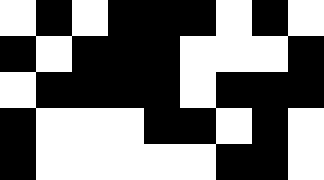[["white", "black", "white", "black", "black", "black", "white", "black", "white"], ["black", "white", "black", "black", "black", "white", "white", "white", "black"], ["white", "black", "black", "black", "black", "white", "black", "black", "black"], ["black", "white", "white", "white", "black", "black", "white", "black", "white"], ["black", "white", "white", "white", "white", "white", "black", "black", "white"]]